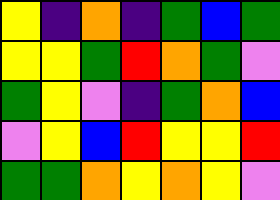[["yellow", "indigo", "orange", "indigo", "green", "blue", "green"], ["yellow", "yellow", "green", "red", "orange", "green", "violet"], ["green", "yellow", "violet", "indigo", "green", "orange", "blue"], ["violet", "yellow", "blue", "red", "yellow", "yellow", "red"], ["green", "green", "orange", "yellow", "orange", "yellow", "violet"]]